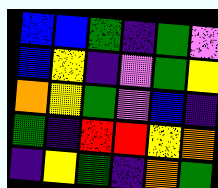[["blue", "blue", "green", "indigo", "green", "violet"], ["blue", "yellow", "indigo", "violet", "green", "yellow"], ["orange", "yellow", "green", "violet", "blue", "indigo"], ["green", "indigo", "red", "red", "yellow", "orange"], ["indigo", "yellow", "green", "indigo", "orange", "green"]]